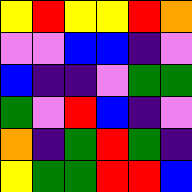[["yellow", "red", "yellow", "yellow", "red", "orange"], ["violet", "violet", "blue", "blue", "indigo", "violet"], ["blue", "indigo", "indigo", "violet", "green", "green"], ["green", "violet", "red", "blue", "indigo", "violet"], ["orange", "indigo", "green", "red", "green", "indigo"], ["yellow", "green", "green", "red", "red", "blue"]]